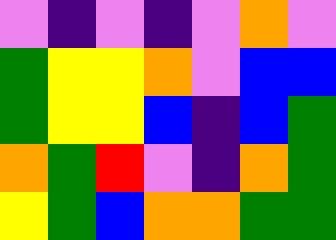[["violet", "indigo", "violet", "indigo", "violet", "orange", "violet"], ["green", "yellow", "yellow", "orange", "violet", "blue", "blue"], ["green", "yellow", "yellow", "blue", "indigo", "blue", "green"], ["orange", "green", "red", "violet", "indigo", "orange", "green"], ["yellow", "green", "blue", "orange", "orange", "green", "green"]]